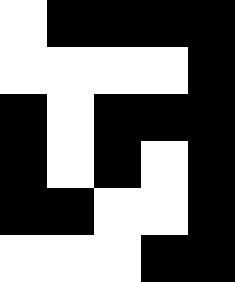[["white", "black", "black", "black", "black"], ["white", "white", "white", "white", "black"], ["black", "white", "black", "black", "black"], ["black", "white", "black", "white", "black"], ["black", "black", "white", "white", "black"], ["white", "white", "white", "black", "black"]]